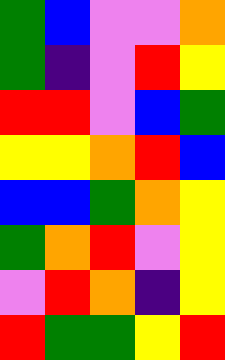[["green", "blue", "violet", "violet", "orange"], ["green", "indigo", "violet", "red", "yellow"], ["red", "red", "violet", "blue", "green"], ["yellow", "yellow", "orange", "red", "blue"], ["blue", "blue", "green", "orange", "yellow"], ["green", "orange", "red", "violet", "yellow"], ["violet", "red", "orange", "indigo", "yellow"], ["red", "green", "green", "yellow", "red"]]